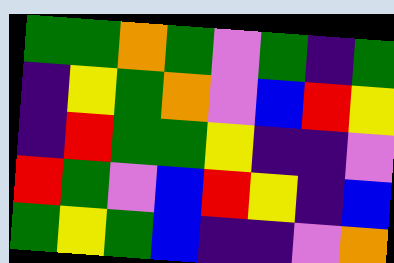[["green", "green", "orange", "green", "violet", "green", "indigo", "green"], ["indigo", "yellow", "green", "orange", "violet", "blue", "red", "yellow"], ["indigo", "red", "green", "green", "yellow", "indigo", "indigo", "violet"], ["red", "green", "violet", "blue", "red", "yellow", "indigo", "blue"], ["green", "yellow", "green", "blue", "indigo", "indigo", "violet", "orange"]]